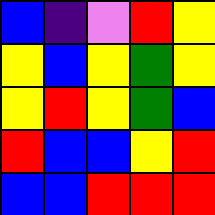[["blue", "indigo", "violet", "red", "yellow"], ["yellow", "blue", "yellow", "green", "yellow"], ["yellow", "red", "yellow", "green", "blue"], ["red", "blue", "blue", "yellow", "red"], ["blue", "blue", "red", "red", "red"]]